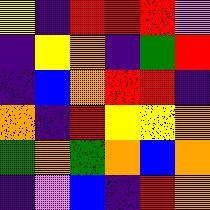[["yellow", "indigo", "red", "red", "red", "violet"], ["indigo", "yellow", "orange", "indigo", "green", "red"], ["indigo", "blue", "orange", "red", "red", "indigo"], ["orange", "indigo", "red", "yellow", "yellow", "orange"], ["green", "orange", "green", "orange", "blue", "orange"], ["indigo", "violet", "blue", "indigo", "red", "orange"]]